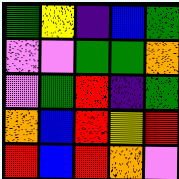[["green", "yellow", "indigo", "blue", "green"], ["violet", "violet", "green", "green", "orange"], ["violet", "green", "red", "indigo", "green"], ["orange", "blue", "red", "yellow", "red"], ["red", "blue", "red", "orange", "violet"]]